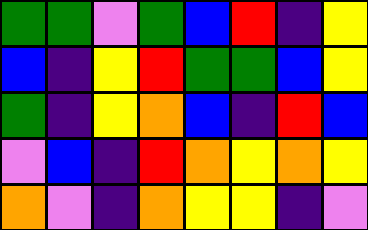[["green", "green", "violet", "green", "blue", "red", "indigo", "yellow"], ["blue", "indigo", "yellow", "red", "green", "green", "blue", "yellow"], ["green", "indigo", "yellow", "orange", "blue", "indigo", "red", "blue"], ["violet", "blue", "indigo", "red", "orange", "yellow", "orange", "yellow"], ["orange", "violet", "indigo", "orange", "yellow", "yellow", "indigo", "violet"]]